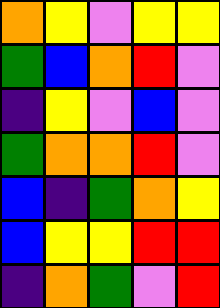[["orange", "yellow", "violet", "yellow", "yellow"], ["green", "blue", "orange", "red", "violet"], ["indigo", "yellow", "violet", "blue", "violet"], ["green", "orange", "orange", "red", "violet"], ["blue", "indigo", "green", "orange", "yellow"], ["blue", "yellow", "yellow", "red", "red"], ["indigo", "orange", "green", "violet", "red"]]